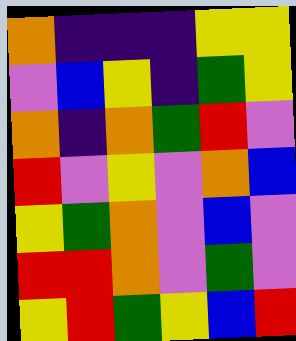[["orange", "indigo", "indigo", "indigo", "yellow", "yellow"], ["violet", "blue", "yellow", "indigo", "green", "yellow"], ["orange", "indigo", "orange", "green", "red", "violet"], ["red", "violet", "yellow", "violet", "orange", "blue"], ["yellow", "green", "orange", "violet", "blue", "violet"], ["red", "red", "orange", "violet", "green", "violet"], ["yellow", "red", "green", "yellow", "blue", "red"]]